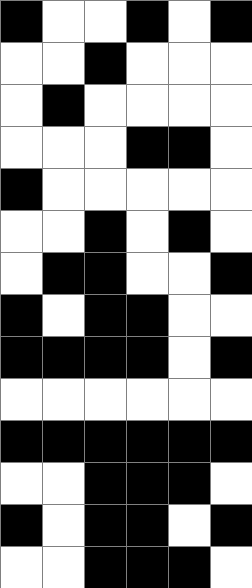[["black", "white", "white", "black", "white", "black"], ["white", "white", "black", "white", "white", "white"], ["white", "black", "white", "white", "white", "white"], ["white", "white", "white", "black", "black", "white"], ["black", "white", "white", "white", "white", "white"], ["white", "white", "black", "white", "black", "white"], ["white", "black", "black", "white", "white", "black"], ["black", "white", "black", "black", "white", "white"], ["black", "black", "black", "black", "white", "black"], ["white", "white", "white", "white", "white", "white"], ["black", "black", "black", "black", "black", "black"], ["white", "white", "black", "black", "black", "white"], ["black", "white", "black", "black", "white", "black"], ["white", "white", "black", "black", "black", "white"]]